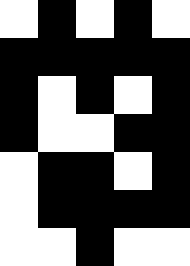[["white", "black", "white", "black", "white"], ["black", "black", "black", "black", "black"], ["black", "white", "black", "white", "black"], ["black", "white", "white", "black", "black"], ["white", "black", "black", "white", "black"], ["white", "black", "black", "black", "black"], ["white", "white", "black", "white", "white"]]